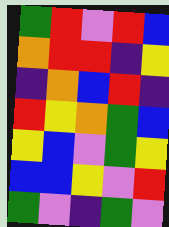[["green", "red", "violet", "red", "blue"], ["orange", "red", "red", "indigo", "yellow"], ["indigo", "orange", "blue", "red", "indigo"], ["red", "yellow", "orange", "green", "blue"], ["yellow", "blue", "violet", "green", "yellow"], ["blue", "blue", "yellow", "violet", "red"], ["green", "violet", "indigo", "green", "violet"]]